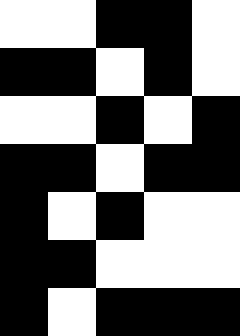[["white", "white", "black", "black", "white"], ["black", "black", "white", "black", "white"], ["white", "white", "black", "white", "black"], ["black", "black", "white", "black", "black"], ["black", "white", "black", "white", "white"], ["black", "black", "white", "white", "white"], ["black", "white", "black", "black", "black"]]